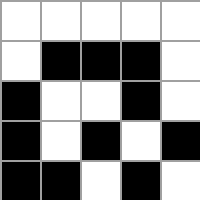[["white", "white", "white", "white", "white"], ["white", "black", "black", "black", "white"], ["black", "white", "white", "black", "white"], ["black", "white", "black", "white", "black"], ["black", "black", "white", "black", "white"]]